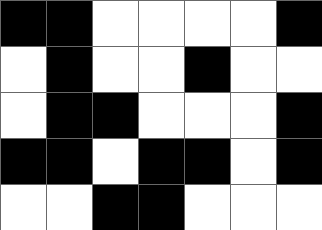[["black", "black", "white", "white", "white", "white", "black"], ["white", "black", "white", "white", "black", "white", "white"], ["white", "black", "black", "white", "white", "white", "black"], ["black", "black", "white", "black", "black", "white", "black"], ["white", "white", "black", "black", "white", "white", "white"]]